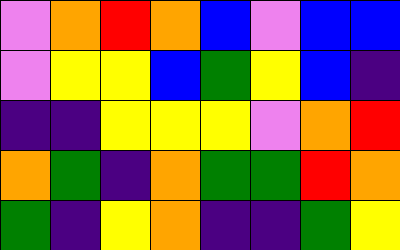[["violet", "orange", "red", "orange", "blue", "violet", "blue", "blue"], ["violet", "yellow", "yellow", "blue", "green", "yellow", "blue", "indigo"], ["indigo", "indigo", "yellow", "yellow", "yellow", "violet", "orange", "red"], ["orange", "green", "indigo", "orange", "green", "green", "red", "orange"], ["green", "indigo", "yellow", "orange", "indigo", "indigo", "green", "yellow"]]